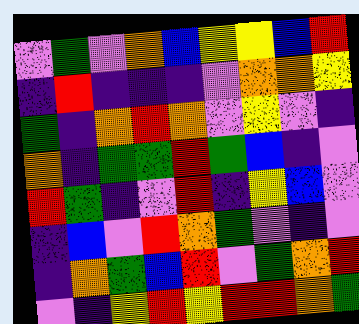[["violet", "green", "violet", "orange", "blue", "yellow", "yellow", "blue", "red"], ["indigo", "red", "indigo", "indigo", "indigo", "violet", "orange", "orange", "yellow"], ["green", "indigo", "orange", "red", "orange", "violet", "yellow", "violet", "indigo"], ["orange", "indigo", "green", "green", "red", "green", "blue", "indigo", "violet"], ["red", "green", "indigo", "violet", "red", "indigo", "yellow", "blue", "violet"], ["indigo", "blue", "violet", "red", "orange", "green", "violet", "indigo", "violet"], ["indigo", "orange", "green", "blue", "red", "violet", "green", "orange", "red"], ["violet", "indigo", "yellow", "red", "yellow", "red", "red", "orange", "green"]]